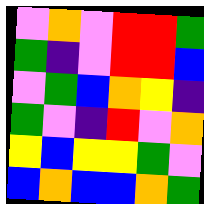[["violet", "orange", "violet", "red", "red", "green"], ["green", "indigo", "violet", "red", "red", "blue"], ["violet", "green", "blue", "orange", "yellow", "indigo"], ["green", "violet", "indigo", "red", "violet", "orange"], ["yellow", "blue", "yellow", "yellow", "green", "violet"], ["blue", "orange", "blue", "blue", "orange", "green"]]